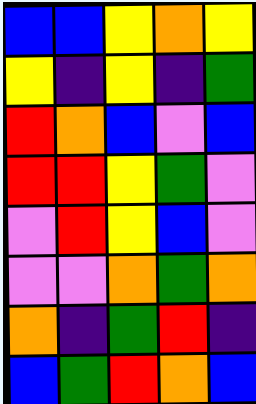[["blue", "blue", "yellow", "orange", "yellow"], ["yellow", "indigo", "yellow", "indigo", "green"], ["red", "orange", "blue", "violet", "blue"], ["red", "red", "yellow", "green", "violet"], ["violet", "red", "yellow", "blue", "violet"], ["violet", "violet", "orange", "green", "orange"], ["orange", "indigo", "green", "red", "indigo"], ["blue", "green", "red", "orange", "blue"]]